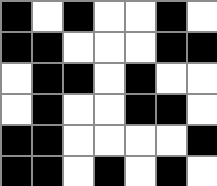[["black", "white", "black", "white", "white", "black", "white"], ["black", "black", "white", "white", "white", "black", "black"], ["white", "black", "black", "white", "black", "white", "white"], ["white", "black", "white", "white", "black", "black", "white"], ["black", "black", "white", "white", "white", "white", "black"], ["black", "black", "white", "black", "white", "black", "white"]]